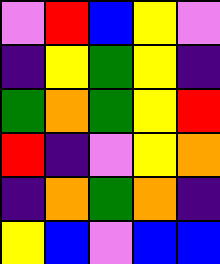[["violet", "red", "blue", "yellow", "violet"], ["indigo", "yellow", "green", "yellow", "indigo"], ["green", "orange", "green", "yellow", "red"], ["red", "indigo", "violet", "yellow", "orange"], ["indigo", "orange", "green", "orange", "indigo"], ["yellow", "blue", "violet", "blue", "blue"]]